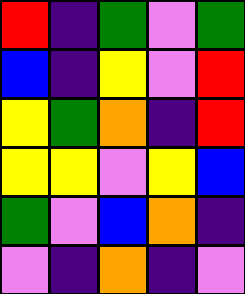[["red", "indigo", "green", "violet", "green"], ["blue", "indigo", "yellow", "violet", "red"], ["yellow", "green", "orange", "indigo", "red"], ["yellow", "yellow", "violet", "yellow", "blue"], ["green", "violet", "blue", "orange", "indigo"], ["violet", "indigo", "orange", "indigo", "violet"]]